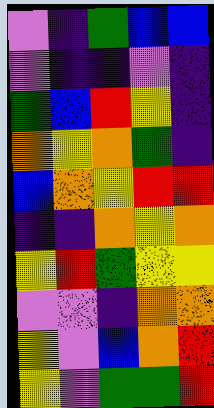[["violet", "indigo", "green", "blue", "blue"], ["violet", "indigo", "indigo", "violet", "indigo"], ["green", "blue", "red", "yellow", "indigo"], ["orange", "yellow", "orange", "green", "indigo"], ["blue", "orange", "yellow", "red", "red"], ["indigo", "indigo", "orange", "yellow", "orange"], ["yellow", "red", "green", "yellow", "yellow"], ["violet", "violet", "indigo", "orange", "orange"], ["yellow", "violet", "blue", "orange", "red"], ["yellow", "violet", "green", "green", "red"]]